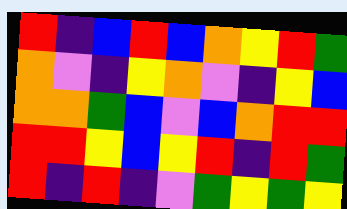[["red", "indigo", "blue", "red", "blue", "orange", "yellow", "red", "green"], ["orange", "violet", "indigo", "yellow", "orange", "violet", "indigo", "yellow", "blue"], ["orange", "orange", "green", "blue", "violet", "blue", "orange", "red", "red"], ["red", "red", "yellow", "blue", "yellow", "red", "indigo", "red", "green"], ["red", "indigo", "red", "indigo", "violet", "green", "yellow", "green", "yellow"]]